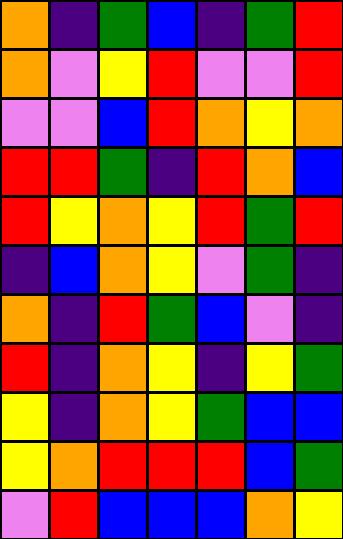[["orange", "indigo", "green", "blue", "indigo", "green", "red"], ["orange", "violet", "yellow", "red", "violet", "violet", "red"], ["violet", "violet", "blue", "red", "orange", "yellow", "orange"], ["red", "red", "green", "indigo", "red", "orange", "blue"], ["red", "yellow", "orange", "yellow", "red", "green", "red"], ["indigo", "blue", "orange", "yellow", "violet", "green", "indigo"], ["orange", "indigo", "red", "green", "blue", "violet", "indigo"], ["red", "indigo", "orange", "yellow", "indigo", "yellow", "green"], ["yellow", "indigo", "orange", "yellow", "green", "blue", "blue"], ["yellow", "orange", "red", "red", "red", "blue", "green"], ["violet", "red", "blue", "blue", "blue", "orange", "yellow"]]